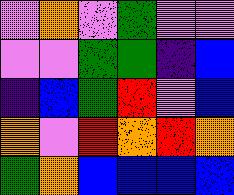[["violet", "orange", "violet", "green", "violet", "violet"], ["violet", "violet", "green", "green", "indigo", "blue"], ["indigo", "blue", "green", "red", "violet", "blue"], ["orange", "violet", "red", "orange", "red", "orange"], ["green", "orange", "blue", "blue", "blue", "blue"]]